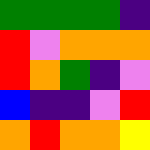[["green", "green", "green", "green", "indigo"], ["red", "violet", "orange", "orange", "orange"], ["red", "orange", "green", "indigo", "violet"], ["blue", "indigo", "indigo", "violet", "red"], ["orange", "red", "orange", "orange", "yellow"]]